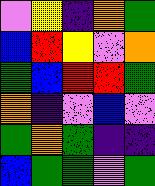[["violet", "yellow", "indigo", "orange", "green"], ["blue", "red", "yellow", "violet", "orange"], ["green", "blue", "red", "red", "green"], ["orange", "indigo", "violet", "blue", "violet"], ["green", "orange", "green", "indigo", "indigo"], ["blue", "green", "green", "violet", "green"]]